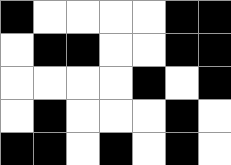[["black", "white", "white", "white", "white", "black", "black"], ["white", "black", "black", "white", "white", "black", "black"], ["white", "white", "white", "white", "black", "white", "black"], ["white", "black", "white", "white", "white", "black", "white"], ["black", "black", "white", "black", "white", "black", "white"]]